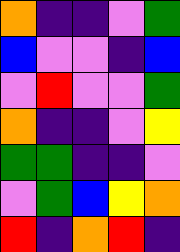[["orange", "indigo", "indigo", "violet", "green"], ["blue", "violet", "violet", "indigo", "blue"], ["violet", "red", "violet", "violet", "green"], ["orange", "indigo", "indigo", "violet", "yellow"], ["green", "green", "indigo", "indigo", "violet"], ["violet", "green", "blue", "yellow", "orange"], ["red", "indigo", "orange", "red", "indigo"]]